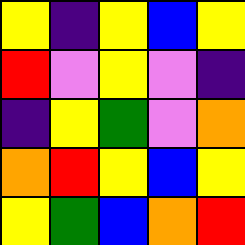[["yellow", "indigo", "yellow", "blue", "yellow"], ["red", "violet", "yellow", "violet", "indigo"], ["indigo", "yellow", "green", "violet", "orange"], ["orange", "red", "yellow", "blue", "yellow"], ["yellow", "green", "blue", "orange", "red"]]